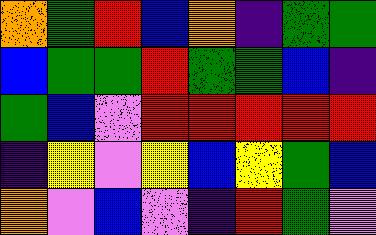[["orange", "green", "red", "blue", "orange", "indigo", "green", "green"], ["blue", "green", "green", "red", "green", "green", "blue", "indigo"], ["green", "blue", "violet", "red", "red", "red", "red", "red"], ["indigo", "yellow", "violet", "yellow", "blue", "yellow", "green", "blue"], ["orange", "violet", "blue", "violet", "indigo", "red", "green", "violet"]]